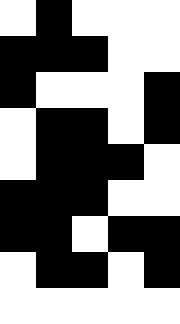[["white", "black", "white", "white", "white"], ["black", "black", "black", "white", "white"], ["black", "white", "white", "white", "black"], ["white", "black", "black", "white", "black"], ["white", "black", "black", "black", "white"], ["black", "black", "black", "white", "white"], ["black", "black", "white", "black", "black"], ["white", "black", "black", "white", "black"], ["white", "white", "white", "white", "white"]]